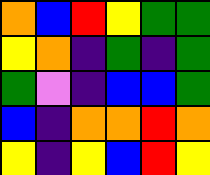[["orange", "blue", "red", "yellow", "green", "green"], ["yellow", "orange", "indigo", "green", "indigo", "green"], ["green", "violet", "indigo", "blue", "blue", "green"], ["blue", "indigo", "orange", "orange", "red", "orange"], ["yellow", "indigo", "yellow", "blue", "red", "yellow"]]